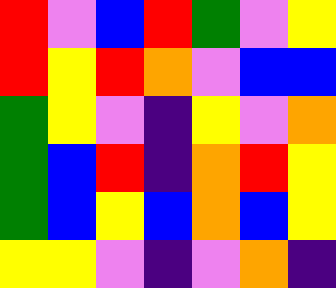[["red", "violet", "blue", "red", "green", "violet", "yellow"], ["red", "yellow", "red", "orange", "violet", "blue", "blue"], ["green", "yellow", "violet", "indigo", "yellow", "violet", "orange"], ["green", "blue", "red", "indigo", "orange", "red", "yellow"], ["green", "blue", "yellow", "blue", "orange", "blue", "yellow"], ["yellow", "yellow", "violet", "indigo", "violet", "orange", "indigo"]]